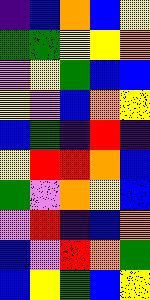[["indigo", "blue", "orange", "blue", "yellow"], ["green", "green", "yellow", "yellow", "orange"], ["violet", "yellow", "green", "blue", "blue"], ["yellow", "violet", "blue", "orange", "yellow"], ["blue", "green", "indigo", "red", "indigo"], ["yellow", "red", "red", "orange", "blue"], ["green", "violet", "orange", "yellow", "blue"], ["violet", "red", "indigo", "blue", "orange"], ["blue", "violet", "red", "orange", "green"], ["blue", "yellow", "green", "blue", "yellow"]]